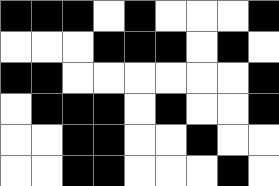[["black", "black", "black", "white", "black", "white", "white", "white", "black"], ["white", "white", "white", "black", "black", "black", "white", "black", "white"], ["black", "black", "white", "white", "white", "white", "white", "white", "black"], ["white", "black", "black", "black", "white", "black", "white", "white", "black"], ["white", "white", "black", "black", "white", "white", "black", "white", "white"], ["white", "white", "black", "black", "white", "white", "white", "black", "white"]]